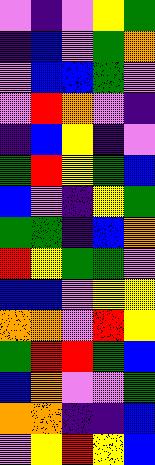[["violet", "indigo", "violet", "yellow", "green"], ["indigo", "blue", "violet", "green", "orange"], ["violet", "blue", "blue", "green", "violet"], ["violet", "red", "orange", "violet", "indigo"], ["indigo", "blue", "yellow", "indigo", "violet"], ["green", "red", "yellow", "green", "blue"], ["blue", "violet", "indigo", "yellow", "green"], ["green", "green", "indigo", "blue", "orange"], ["red", "yellow", "green", "green", "violet"], ["blue", "blue", "violet", "yellow", "yellow"], ["orange", "orange", "violet", "red", "yellow"], ["green", "red", "red", "green", "blue"], ["blue", "orange", "violet", "violet", "green"], ["orange", "orange", "indigo", "indigo", "blue"], ["violet", "yellow", "red", "yellow", "blue"]]